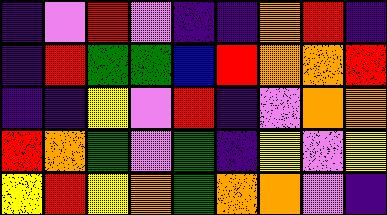[["indigo", "violet", "red", "violet", "indigo", "indigo", "orange", "red", "indigo"], ["indigo", "red", "green", "green", "blue", "red", "orange", "orange", "red"], ["indigo", "indigo", "yellow", "violet", "red", "indigo", "violet", "orange", "orange"], ["red", "orange", "green", "violet", "green", "indigo", "yellow", "violet", "yellow"], ["yellow", "red", "yellow", "orange", "green", "orange", "orange", "violet", "indigo"]]